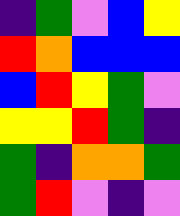[["indigo", "green", "violet", "blue", "yellow"], ["red", "orange", "blue", "blue", "blue"], ["blue", "red", "yellow", "green", "violet"], ["yellow", "yellow", "red", "green", "indigo"], ["green", "indigo", "orange", "orange", "green"], ["green", "red", "violet", "indigo", "violet"]]